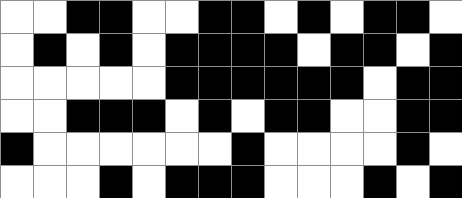[["white", "white", "black", "black", "white", "white", "black", "black", "white", "black", "white", "black", "black", "white"], ["white", "black", "white", "black", "white", "black", "black", "black", "black", "white", "black", "black", "white", "black"], ["white", "white", "white", "white", "white", "black", "black", "black", "black", "black", "black", "white", "black", "black"], ["white", "white", "black", "black", "black", "white", "black", "white", "black", "black", "white", "white", "black", "black"], ["black", "white", "white", "white", "white", "white", "white", "black", "white", "white", "white", "white", "black", "white"], ["white", "white", "white", "black", "white", "black", "black", "black", "white", "white", "white", "black", "white", "black"]]